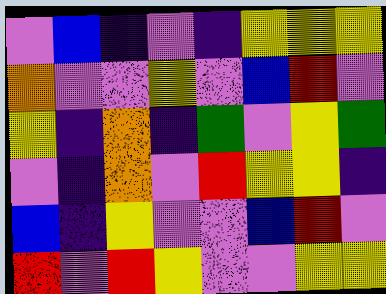[["violet", "blue", "indigo", "violet", "indigo", "yellow", "yellow", "yellow"], ["orange", "violet", "violet", "yellow", "violet", "blue", "red", "violet"], ["yellow", "indigo", "orange", "indigo", "green", "violet", "yellow", "green"], ["violet", "indigo", "orange", "violet", "red", "yellow", "yellow", "indigo"], ["blue", "indigo", "yellow", "violet", "violet", "blue", "red", "violet"], ["red", "violet", "red", "yellow", "violet", "violet", "yellow", "yellow"]]